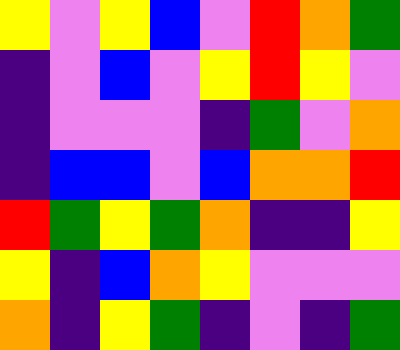[["yellow", "violet", "yellow", "blue", "violet", "red", "orange", "green"], ["indigo", "violet", "blue", "violet", "yellow", "red", "yellow", "violet"], ["indigo", "violet", "violet", "violet", "indigo", "green", "violet", "orange"], ["indigo", "blue", "blue", "violet", "blue", "orange", "orange", "red"], ["red", "green", "yellow", "green", "orange", "indigo", "indigo", "yellow"], ["yellow", "indigo", "blue", "orange", "yellow", "violet", "violet", "violet"], ["orange", "indigo", "yellow", "green", "indigo", "violet", "indigo", "green"]]